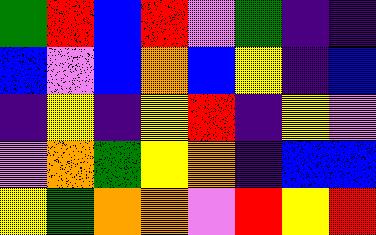[["green", "red", "blue", "red", "violet", "green", "indigo", "indigo"], ["blue", "violet", "blue", "orange", "blue", "yellow", "indigo", "blue"], ["indigo", "yellow", "indigo", "yellow", "red", "indigo", "yellow", "violet"], ["violet", "orange", "green", "yellow", "orange", "indigo", "blue", "blue"], ["yellow", "green", "orange", "orange", "violet", "red", "yellow", "red"]]